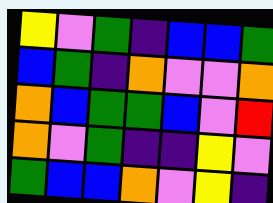[["yellow", "violet", "green", "indigo", "blue", "blue", "green"], ["blue", "green", "indigo", "orange", "violet", "violet", "orange"], ["orange", "blue", "green", "green", "blue", "violet", "red"], ["orange", "violet", "green", "indigo", "indigo", "yellow", "violet"], ["green", "blue", "blue", "orange", "violet", "yellow", "indigo"]]